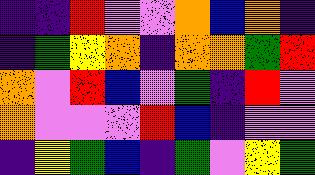[["indigo", "indigo", "red", "violet", "violet", "orange", "blue", "orange", "indigo"], ["indigo", "green", "yellow", "orange", "indigo", "orange", "orange", "green", "red"], ["orange", "violet", "red", "blue", "violet", "green", "indigo", "red", "violet"], ["orange", "violet", "violet", "violet", "red", "blue", "indigo", "violet", "violet"], ["indigo", "yellow", "green", "blue", "indigo", "green", "violet", "yellow", "green"]]